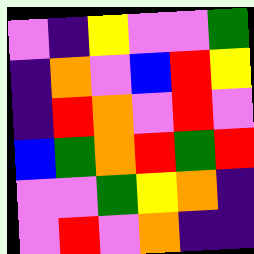[["violet", "indigo", "yellow", "violet", "violet", "green"], ["indigo", "orange", "violet", "blue", "red", "yellow"], ["indigo", "red", "orange", "violet", "red", "violet"], ["blue", "green", "orange", "red", "green", "red"], ["violet", "violet", "green", "yellow", "orange", "indigo"], ["violet", "red", "violet", "orange", "indigo", "indigo"]]